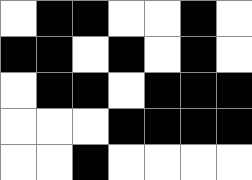[["white", "black", "black", "white", "white", "black", "white"], ["black", "black", "white", "black", "white", "black", "white"], ["white", "black", "black", "white", "black", "black", "black"], ["white", "white", "white", "black", "black", "black", "black"], ["white", "white", "black", "white", "white", "white", "white"]]